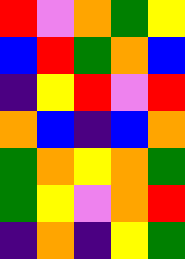[["red", "violet", "orange", "green", "yellow"], ["blue", "red", "green", "orange", "blue"], ["indigo", "yellow", "red", "violet", "red"], ["orange", "blue", "indigo", "blue", "orange"], ["green", "orange", "yellow", "orange", "green"], ["green", "yellow", "violet", "orange", "red"], ["indigo", "orange", "indigo", "yellow", "green"]]